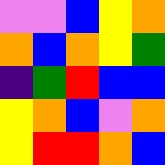[["violet", "violet", "blue", "yellow", "orange"], ["orange", "blue", "orange", "yellow", "green"], ["indigo", "green", "red", "blue", "blue"], ["yellow", "orange", "blue", "violet", "orange"], ["yellow", "red", "red", "orange", "blue"]]